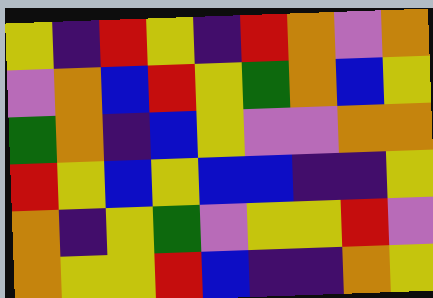[["yellow", "indigo", "red", "yellow", "indigo", "red", "orange", "violet", "orange"], ["violet", "orange", "blue", "red", "yellow", "green", "orange", "blue", "yellow"], ["green", "orange", "indigo", "blue", "yellow", "violet", "violet", "orange", "orange"], ["red", "yellow", "blue", "yellow", "blue", "blue", "indigo", "indigo", "yellow"], ["orange", "indigo", "yellow", "green", "violet", "yellow", "yellow", "red", "violet"], ["orange", "yellow", "yellow", "red", "blue", "indigo", "indigo", "orange", "yellow"]]